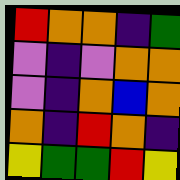[["red", "orange", "orange", "indigo", "green"], ["violet", "indigo", "violet", "orange", "orange"], ["violet", "indigo", "orange", "blue", "orange"], ["orange", "indigo", "red", "orange", "indigo"], ["yellow", "green", "green", "red", "yellow"]]